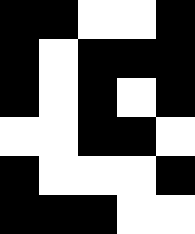[["black", "black", "white", "white", "black"], ["black", "white", "black", "black", "black"], ["black", "white", "black", "white", "black"], ["white", "white", "black", "black", "white"], ["black", "white", "white", "white", "black"], ["black", "black", "black", "white", "white"]]